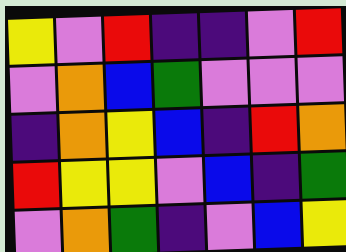[["yellow", "violet", "red", "indigo", "indigo", "violet", "red"], ["violet", "orange", "blue", "green", "violet", "violet", "violet"], ["indigo", "orange", "yellow", "blue", "indigo", "red", "orange"], ["red", "yellow", "yellow", "violet", "blue", "indigo", "green"], ["violet", "orange", "green", "indigo", "violet", "blue", "yellow"]]